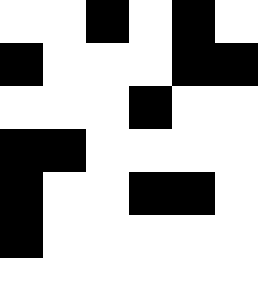[["white", "white", "black", "white", "black", "white"], ["black", "white", "white", "white", "black", "black"], ["white", "white", "white", "black", "white", "white"], ["black", "black", "white", "white", "white", "white"], ["black", "white", "white", "black", "black", "white"], ["black", "white", "white", "white", "white", "white"], ["white", "white", "white", "white", "white", "white"]]